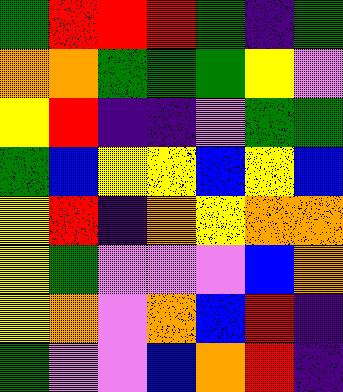[["green", "red", "red", "red", "green", "indigo", "green"], ["orange", "orange", "green", "green", "green", "yellow", "violet"], ["yellow", "red", "indigo", "indigo", "violet", "green", "green"], ["green", "blue", "yellow", "yellow", "blue", "yellow", "blue"], ["yellow", "red", "indigo", "orange", "yellow", "orange", "orange"], ["yellow", "green", "violet", "violet", "violet", "blue", "orange"], ["yellow", "orange", "violet", "orange", "blue", "red", "indigo"], ["green", "violet", "violet", "blue", "orange", "red", "indigo"]]